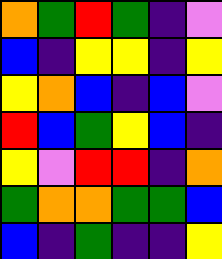[["orange", "green", "red", "green", "indigo", "violet"], ["blue", "indigo", "yellow", "yellow", "indigo", "yellow"], ["yellow", "orange", "blue", "indigo", "blue", "violet"], ["red", "blue", "green", "yellow", "blue", "indigo"], ["yellow", "violet", "red", "red", "indigo", "orange"], ["green", "orange", "orange", "green", "green", "blue"], ["blue", "indigo", "green", "indigo", "indigo", "yellow"]]